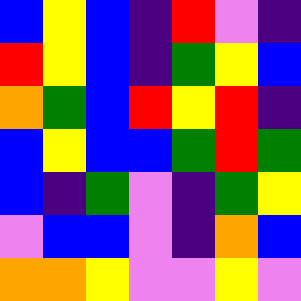[["blue", "yellow", "blue", "indigo", "red", "violet", "indigo"], ["red", "yellow", "blue", "indigo", "green", "yellow", "blue"], ["orange", "green", "blue", "red", "yellow", "red", "indigo"], ["blue", "yellow", "blue", "blue", "green", "red", "green"], ["blue", "indigo", "green", "violet", "indigo", "green", "yellow"], ["violet", "blue", "blue", "violet", "indigo", "orange", "blue"], ["orange", "orange", "yellow", "violet", "violet", "yellow", "violet"]]